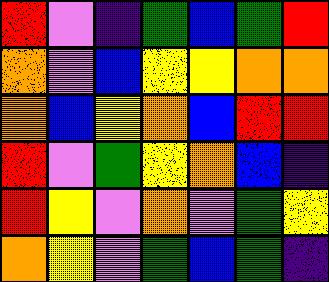[["red", "violet", "indigo", "green", "blue", "green", "red"], ["orange", "violet", "blue", "yellow", "yellow", "orange", "orange"], ["orange", "blue", "yellow", "orange", "blue", "red", "red"], ["red", "violet", "green", "yellow", "orange", "blue", "indigo"], ["red", "yellow", "violet", "orange", "violet", "green", "yellow"], ["orange", "yellow", "violet", "green", "blue", "green", "indigo"]]